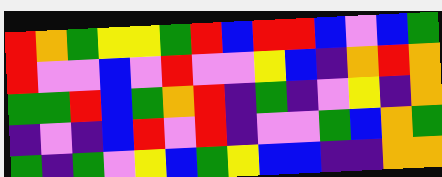[["red", "orange", "green", "yellow", "yellow", "green", "red", "blue", "red", "red", "blue", "violet", "blue", "green"], ["red", "violet", "violet", "blue", "violet", "red", "violet", "violet", "yellow", "blue", "indigo", "orange", "red", "orange"], ["green", "green", "red", "blue", "green", "orange", "red", "indigo", "green", "indigo", "violet", "yellow", "indigo", "orange"], ["indigo", "violet", "indigo", "blue", "red", "violet", "red", "indigo", "violet", "violet", "green", "blue", "orange", "green"], ["green", "indigo", "green", "violet", "yellow", "blue", "green", "yellow", "blue", "blue", "indigo", "indigo", "orange", "orange"]]